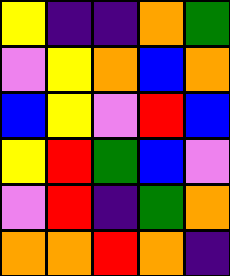[["yellow", "indigo", "indigo", "orange", "green"], ["violet", "yellow", "orange", "blue", "orange"], ["blue", "yellow", "violet", "red", "blue"], ["yellow", "red", "green", "blue", "violet"], ["violet", "red", "indigo", "green", "orange"], ["orange", "orange", "red", "orange", "indigo"]]